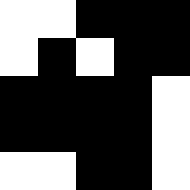[["white", "white", "black", "black", "black"], ["white", "black", "white", "black", "black"], ["black", "black", "black", "black", "white"], ["black", "black", "black", "black", "white"], ["white", "white", "black", "black", "white"]]